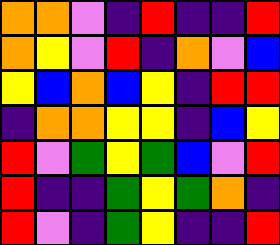[["orange", "orange", "violet", "indigo", "red", "indigo", "indigo", "red"], ["orange", "yellow", "violet", "red", "indigo", "orange", "violet", "blue"], ["yellow", "blue", "orange", "blue", "yellow", "indigo", "red", "red"], ["indigo", "orange", "orange", "yellow", "yellow", "indigo", "blue", "yellow"], ["red", "violet", "green", "yellow", "green", "blue", "violet", "red"], ["red", "indigo", "indigo", "green", "yellow", "green", "orange", "indigo"], ["red", "violet", "indigo", "green", "yellow", "indigo", "indigo", "red"]]